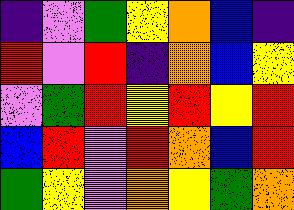[["indigo", "violet", "green", "yellow", "orange", "blue", "indigo"], ["red", "violet", "red", "indigo", "orange", "blue", "yellow"], ["violet", "green", "red", "yellow", "red", "yellow", "red"], ["blue", "red", "violet", "red", "orange", "blue", "red"], ["green", "yellow", "violet", "orange", "yellow", "green", "orange"]]